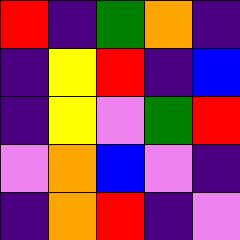[["red", "indigo", "green", "orange", "indigo"], ["indigo", "yellow", "red", "indigo", "blue"], ["indigo", "yellow", "violet", "green", "red"], ["violet", "orange", "blue", "violet", "indigo"], ["indigo", "orange", "red", "indigo", "violet"]]